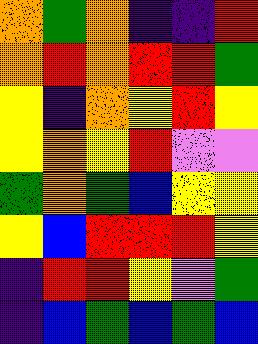[["orange", "green", "orange", "indigo", "indigo", "red"], ["orange", "red", "orange", "red", "red", "green"], ["yellow", "indigo", "orange", "yellow", "red", "yellow"], ["yellow", "orange", "yellow", "red", "violet", "violet"], ["green", "orange", "green", "blue", "yellow", "yellow"], ["yellow", "blue", "red", "red", "red", "yellow"], ["indigo", "red", "red", "yellow", "violet", "green"], ["indigo", "blue", "green", "blue", "green", "blue"]]